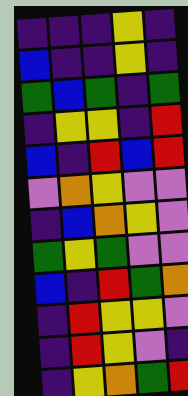[["indigo", "indigo", "indigo", "yellow", "indigo"], ["blue", "indigo", "indigo", "yellow", "indigo"], ["green", "blue", "green", "indigo", "green"], ["indigo", "yellow", "yellow", "indigo", "red"], ["blue", "indigo", "red", "blue", "red"], ["violet", "orange", "yellow", "violet", "violet"], ["indigo", "blue", "orange", "yellow", "violet"], ["green", "yellow", "green", "violet", "violet"], ["blue", "indigo", "red", "green", "orange"], ["indigo", "red", "yellow", "yellow", "violet"], ["indigo", "red", "yellow", "violet", "indigo"], ["indigo", "yellow", "orange", "green", "red"]]